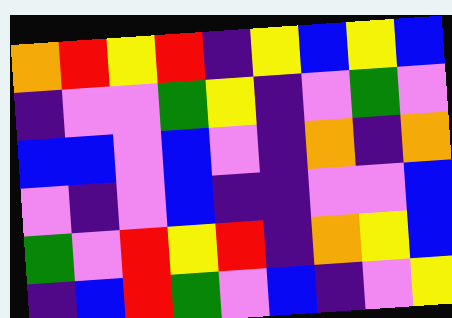[["orange", "red", "yellow", "red", "indigo", "yellow", "blue", "yellow", "blue"], ["indigo", "violet", "violet", "green", "yellow", "indigo", "violet", "green", "violet"], ["blue", "blue", "violet", "blue", "violet", "indigo", "orange", "indigo", "orange"], ["violet", "indigo", "violet", "blue", "indigo", "indigo", "violet", "violet", "blue"], ["green", "violet", "red", "yellow", "red", "indigo", "orange", "yellow", "blue"], ["indigo", "blue", "red", "green", "violet", "blue", "indigo", "violet", "yellow"]]